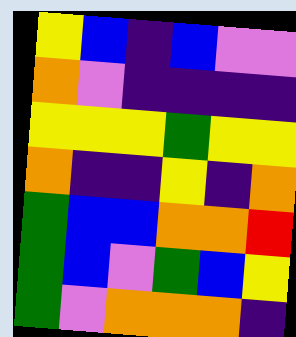[["yellow", "blue", "indigo", "blue", "violet", "violet"], ["orange", "violet", "indigo", "indigo", "indigo", "indigo"], ["yellow", "yellow", "yellow", "green", "yellow", "yellow"], ["orange", "indigo", "indigo", "yellow", "indigo", "orange"], ["green", "blue", "blue", "orange", "orange", "red"], ["green", "blue", "violet", "green", "blue", "yellow"], ["green", "violet", "orange", "orange", "orange", "indigo"]]